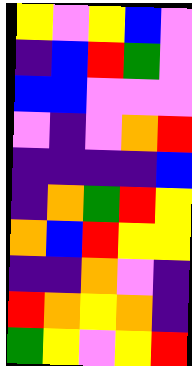[["yellow", "violet", "yellow", "blue", "violet"], ["indigo", "blue", "red", "green", "violet"], ["blue", "blue", "violet", "violet", "violet"], ["violet", "indigo", "violet", "orange", "red"], ["indigo", "indigo", "indigo", "indigo", "blue"], ["indigo", "orange", "green", "red", "yellow"], ["orange", "blue", "red", "yellow", "yellow"], ["indigo", "indigo", "orange", "violet", "indigo"], ["red", "orange", "yellow", "orange", "indigo"], ["green", "yellow", "violet", "yellow", "red"]]